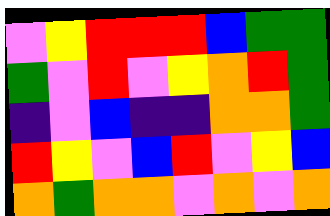[["violet", "yellow", "red", "red", "red", "blue", "green", "green"], ["green", "violet", "red", "violet", "yellow", "orange", "red", "green"], ["indigo", "violet", "blue", "indigo", "indigo", "orange", "orange", "green"], ["red", "yellow", "violet", "blue", "red", "violet", "yellow", "blue"], ["orange", "green", "orange", "orange", "violet", "orange", "violet", "orange"]]